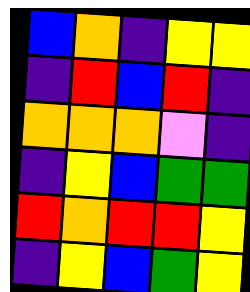[["blue", "orange", "indigo", "yellow", "yellow"], ["indigo", "red", "blue", "red", "indigo"], ["orange", "orange", "orange", "violet", "indigo"], ["indigo", "yellow", "blue", "green", "green"], ["red", "orange", "red", "red", "yellow"], ["indigo", "yellow", "blue", "green", "yellow"]]